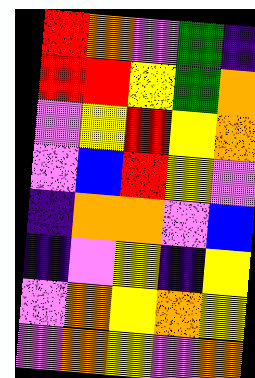[["red", "orange", "violet", "green", "indigo"], ["red", "red", "yellow", "green", "orange"], ["violet", "yellow", "red", "yellow", "orange"], ["violet", "blue", "red", "yellow", "violet"], ["indigo", "orange", "orange", "violet", "blue"], ["indigo", "violet", "yellow", "indigo", "yellow"], ["violet", "orange", "yellow", "orange", "yellow"], ["violet", "orange", "yellow", "violet", "orange"]]